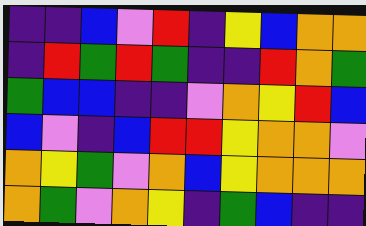[["indigo", "indigo", "blue", "violet", "red", "indigo", "yellow", "blue", "orange", "orange"], ["indigo", "red", "green", "red", "green", "indigo", "indigo", "red", "orange", "green"], ["green", "blue", "blue", "indigo", "indigo", "violet", "orange", "yellow", "red", "blue"], ["blue", "violet", "indigo", "blue", "red", "red", "yellow", "orange", "orange", "violet"], ["orange", "yellow", "green", "violet", "orange", "blue", "yellow", "orange", "orange", "orange"], ["orange", "green", "violet", "orange", "yellow", "indigo", "green", "blue", "indigo", "indigo"]]